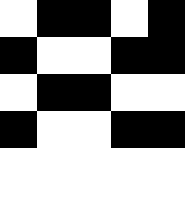[["white", "black", "black", "white", "black"], ["black", "white", "white", "black", "black"], ["white", "black", "black", "white", "white"], ["black", "white", "white", "black", "black"], ["white", "white", "white", "white", "white"], ["white", "white", "white", "white", "white"]]